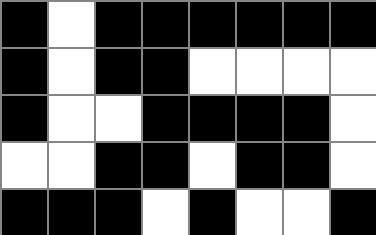[["black", "white", "black", "black", "black", "black", "black", "black"], ["black", "white", "black", "black", "white", "white", "white", "white"], ["black", "white", "white", "black", "black", "black", "black", "white"], ["white", "white", "black", "black", "white", "black", "black", "white"], ["black", "black", "black", "white", "black", "white", "white", "black"]]